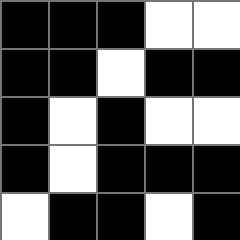[["black", "black", "black", "white", "white"], ["black", "black", "white", "black", "black"], ["black", "white", "black", "white", "white"], ["black", "white", "black", "black", "black"], ["white", "black", "black", "white", "black"]]